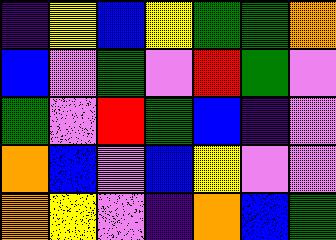[["indigo", "yellow", "blue", "yellow", "green", "green", "orange"], ["blue", "violet", "green", "violet", "red", "green", "violet"], ["green", "violet", "red", "green", "blue", "indigo", "violet"], ["orange", "blue", "violet", "blue", "yellow", "violet", "violet"], ["orange", "yellow", "violet", "indigo", "orange", "blue", "green"]]